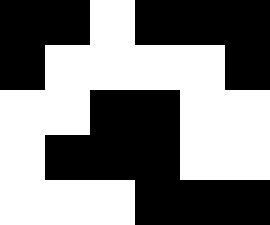[["black", "black", "white", "black", "black", "black"], ["black", "white", "white", "white", "white", "black"], ["white", "white", "black", "black", "white", "white"], ["white", "black", "black", "black", "white", "white"], ["white", "white", "white", "black", "black", "black"]]